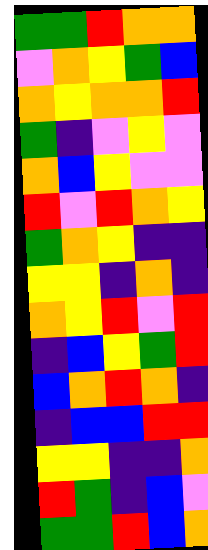[["green", "green", "red", "orange", "orange"], ["violet", "orange", "yellow", "green", "blue"], ["orange", "yellow", "orange", "orange", "red"], ["green", "indigo", "violet", "yellow", "violet"], ["orange", "blue", "yellow", "violet", "violet"], ["red", "violet", "red", "orange", "yellow"], ["green", "orange", "yellow", "indigo", "indigo"], ["yellow", "yellow", "indigo", "orange", "indigo"], ["orange", "yellow", "red", "violet", "red"], ["indigo", "blue", "yellow", "green", "red"], ["blue", "orange", "red", "orange", "indigo"], ["indigo", "blue", "blue", "red", "red"], ["yellow", "yellow", "indigo", "indigo", "orange"], ["red", "green", "indigo", "blue", "violet"], ["green", "green", "red", "blue", "orange"]]